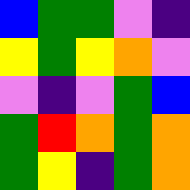[["blue", "green", "green", "violet", "indigo"], ["yellow", "green", "yellow", "orange", "violet"], ["violet", "indigo", "violet", "green", "blue"], ["green", "red", "orange", "green", "orange"], ["green", "yellow", "indigo", "green", "orange"]]